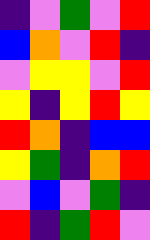[["indigo", "violet", "green", "violet", "red"], ["blue", "orange", "violet", "red", "indigo"], ["violet", "yellow", "yellow", "violet", "red"], ["yellow", "indigo", "yellow", "red", "yellow"], ["red", "orange", "indigo", "blue", "blue"], ["yellow", "green", "indigo", "orange", "red"], ["violet", "blue", "violet", "green", "indigo"], ["red", "indigo", "green", "red", "violet"]]